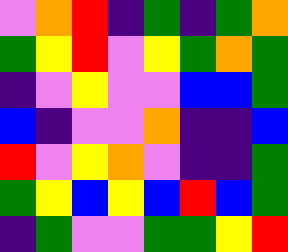[["violet", "orange", "red", "indigo", "green", "indigo", "green", "orange"], ["green", "yellow", "red", "violet", "yellow", "green", "orange", "green"], ["indigo", "violet", "yellow", "violet", "violet", "blue", "blue", "green"], ["blue", "indigo", "violet", "violet", "orange", "indigo", "indigo", "blue"], ["red", "violet", "yellow", "orange", "violet", "indigo", "indigo", "green"], ["green", "yellow", "blue", "yellow", "blue", "red", "blue", "green"], ["indigo", "green", "violet", "violet", "green", "green", "yellow", "red"]]